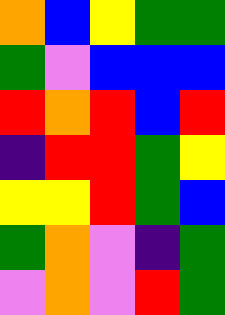[["orange", "blue", "yellow", "green", "green"], ["green", "violet", "blue", "blue", "blue"], ["red", "orange", "red", "blue", "red"], ["indigo", "red", "red", "green", "yellow"], ["yellow", "yellow", "red", "green", "blue"], ["green", "orange", "violet", "indigo", "green"], ["violet", "orange", "violet", "red", "green"]]